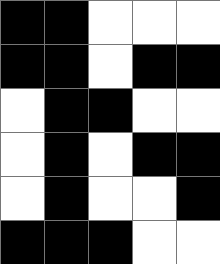[["black", "black", "white", "white", "white"], ["black", "black", "white", "black", "black"], ["white", "black", "black", "white", "white"], ["white", "black", "white", "black", "black"], ["white", "black", "white", "white", "black"], ["black", "black", "black", "white", "white"]]